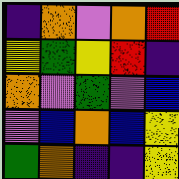[["indigo", "orange", "violet", "orange", "red"], ["yellow", "green", "yellow", "red", "indigo"], ["orange", "violet", "green", "violet", "blue"], ["violet", "blue", "orange", "blue", "yellow"], ["green", "orange", "indigo", "indigo", "yellow"]]